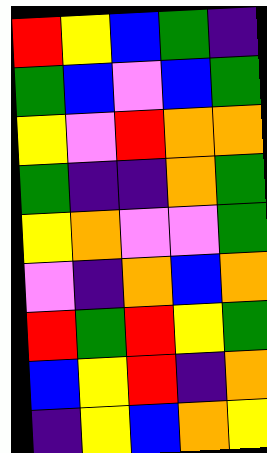[["red", "yellow", "blue", "green", "indigo"], ["green", "blue", "violet", "blue", "green"], ["yellow", "violet", "red", "orange", "orange"], ["green", "indigo", "indigo", "orange", "green"], ["yellow", "orange", "violet", "violet", "green"], ["violet", "indigo", "orange", "blue", "orange"], ["red", "green", "red", "yellow", "green"], ["blue", "yellow", "red", "indigo", "orange"], ["indigo", "yellow", "blue", "orange", "yellow"]]